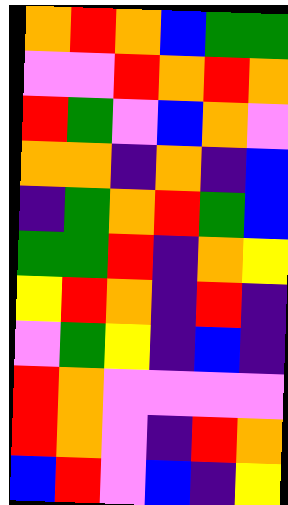[["orange", "red", "orange", "blue", "green", "green"], ["violet", "violet", "red", "orange", "red", "orange"], ["red", "green", "violet", "blue", "orange", "violet"], ["orange", "orange", "indigo", "orange", "indigo", "blue"], ["indigo", "green", "orange", "red", "green", "blue"], ["green", "green", "red", "indigo", "orange", "yellow"], ["yellow", "red", "orange", "indigo", "red", "indigo"], ["violet", "green", "yellow", "indigo", "blue", "indigo"], ["red", "orange", "violet", "violet", "violet", "violet"], ["red", "orange", "violet", "indigo", "red", "orange"], ["blue", "red", "violet", "blue", "indigo", "yellow"]]